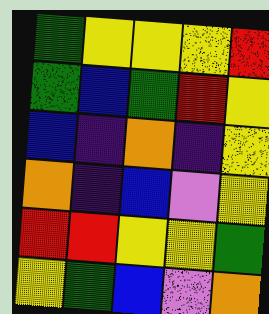[["green", "yellow", "yellow", "yellow", "red"], ["green", "blue", "green", "red", "yellow"], ["blue", "indigo", "orange", "indigo", "yellow"], ["orange", "indigo", "blue", "violet", "yellow"], ["red", "red", "yellow", "yellow", "green"], ["yellow", "green", "blue", "violet", "orange"]]